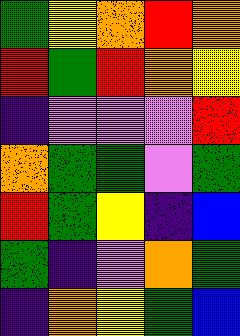[["green", "yellow", "orange", "red", "orange"], ["red", "green", "red", "orange", "yellow"], ["indigo", "violet", "violet", "violet", "red"], ["orange", "green", "green", "violet", "green"], ["red", "green", "yellow", "indigo", "blue"], ["green", "indigo", "violet", "orange", "green"], ["indigo", "orange", "yellow", "green", "blue"]]